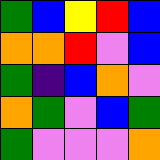[["green", "blue", "yellow", "red", "blue"], ["orange", "orange", "red", "violet", "blue"], ["green", "indigo", "blue", "orange", "violet"], ["orange", "green", "violet", "blue", "green"], ["green", "violet", "violet", "violet", "orange"]]